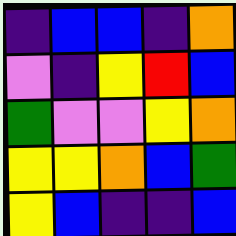[["indigo", "blue", "blue", "indigo", "orange"], ["violet", "indigo", "yellow", "red", "blue"], ["green", "violet", "violet", "yellow", "orange"], ["yellow", "yellow", "orange", "blue", "green"], ["yellow", "blue", "indigo", "indigo", "blue"]]